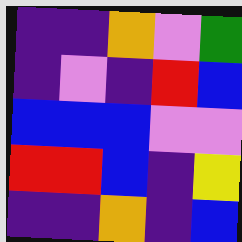[["indigo", "indigo", "orange", "violet", "green"], ["indigo", "violet", "indigo", "red", "blue"], ["blue", "blue", "blue", "violet", "violet"], ["red", "red", "blue", "indigo", "yellow"], ["indigo", "indigo", "orange", "indigo", "blue"]]